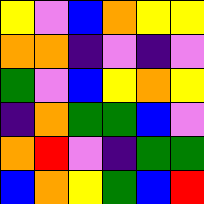[["yellow", "violet", "blue", "orange", "yellow", "yellow"], ["orange", "orange", "indigo", "violet", "indigo", "violet"], ["green", "violet", "blue", "yellow", "orange", "yellow"], ["indigo", "orange", "green", "green", "blue", "violet"], ["orange", "red", "violet", "indigo", "green", "green"], ["blue", "orange", "yellow", "green", "blue", "red"]]